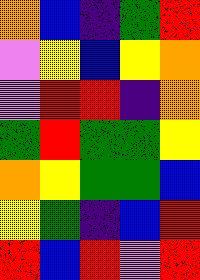[["orange", "blue", "indigo", "green", "red"], ["violet", "yellow", "blue", "yellow", "orange"], ["violet", "red", "red", "indigo", "orange"], ["green", "red", "green", "green", "yellow"], ["orange", "yellow", "green", "green", "blue"], ["yellow", "green", "indigo", "blue", "red"], ["red", "blue", "red", "violet", "red"]]